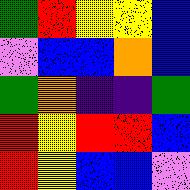[["green", "red", "yellow", "yellow", "blue"], ["violet", "blue", "blue", "orange", "blue"], ["green", "orange", "indigo", "indigo", "green"], ["red", "yellow", "red", "red", "blue"], ["red", "yellow", "blue", "blue", "violet"]]